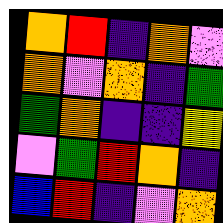[["orange", "red", "indigo", "orange", "violet"], ["orange", "violet", "orange", "indigo", "green"], ["green", "orange", "indigo", "indigo", "yellow"], ["violet", "green", "red", "orange", "indigo"], ["blue", "red", "indigo", "violet", "orange"]]